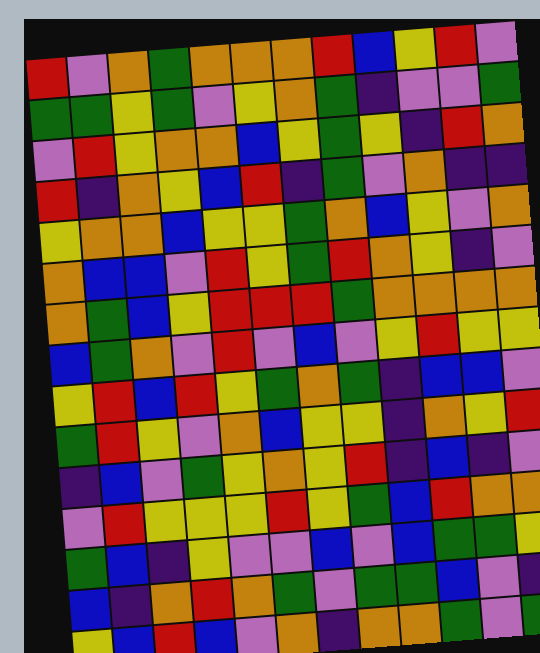[["red", "violet", "orange", "green", "orange", "orange", "orange", "red", "blue", "yellow", "red", "violet"], ["green", "green", "yellow", "green", "violet", "yellow", "orange", "green", "indigo", "violet", "violet", "green"], ["violet", "red", "yellow", "orange", "orange", "blue", "yellow", "green", "yellow", "indigo", "red", "orange"], ["red", "indigo", "orange", "yellow", "blue", "red", "indigo", "green", "violet", "orange", "indigo", "indigo"], ["yellow", "orange", "orange", "blue", "yellow", "yellow", "green", "orange", "blue", "yellow", "violet", "orange"], ["orange", "blue", "blue", "violet", "red", "yellow", "green", "red", "orange", "yellow", "indigo", "violet"], ["orange", "green", "blue", "yellow", "red", "red", "red", "green", "orange", "orange", "orange", "orange"], ["blue", "green", "orange", "violet", "red", "violet", "blue", "violet", "yellow", "red", "yellow", "yellow"], ["yellow", "red", "blue", "red", "yellow", "green", "orange", "green", "indigo", "blue", "blue", "violet"], ["green", "red", "yellow", "violet", "orange", "blue", "yellow", "yellow", "indigo", "orange", "yellow", "red"], ["indigo", "blue", "violet", "green", "yellow", "orange", "yellow", "red", "indigo", "blue", "indigo", "violet"], ["violet", "red", "yellow", "yellow", "yellow", "red", "yellow", "green", "blue", "red", "orange", "orange"], ["green", "blue", "indigo", "yellow", "violet", "violet", "blue", "violet", "blue", "green", "green", "yellow"], ["blue", "indigo", "orange", "red", "orange", "green", "violet", "green", "green", "blue", "violet", "indigo"], ["yellow", "blue", "red", "blue", "violet", "orange", "indigo", "orange", "orange", "green", "violet", "green"]]